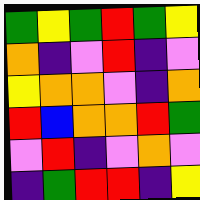[["green", "yellow", "green", "red", "green", "yellow"], ["orange", "indigo", "violet", "red", "indigo", "violet"], ["yellow", "orange", "orange", "violet", "indigo", "orange"], ["red", "blue", "orange", "orange", "red", "green"], ["violet", "red", "indigo", "violet", "orange", "violet"], ["indigo", "green", "red", "red", "indigo", "yellow"]]